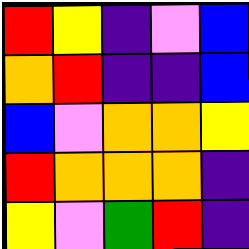[["red", "yellow", "indigo", "violet", "blue"], ["orange", "red", "indigo", "indigo", "blue"], ["blue", "violet", "orange", "orange", "yellow"], ["red", "orange", "orange", "orange", "indigo"], ["yellow", "violet", "green", "red", "indigo"]]